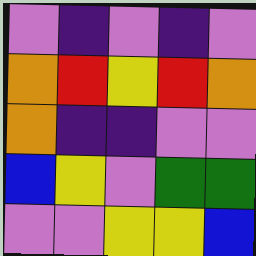[["violet", "indigo", "violet", "indigo", "violet"], ["orange", "red", "yellow", "red", "orange"], ["orange", "indigo", "indigo", "violet", "violet"], ["blue", "yellow", "violet", "green", "green"], ["violet", "violet", "yellow", "yellow", "blue"]]